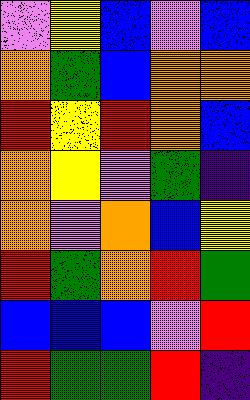[["violet", "yellow", "blue", "violet", "blue"], ["orange", "green", "blue", "orange", "orange"], ["red", "yellow", "red", "orange", "blue"], ["orange", "yellow", "violet", "green", "indigo"], ["orange", "violet", "orange", "blue", "yellow"], ["red", "green", "orange", "red", "green"], ["blue", "blue", "blue", "violet", "red"], ["red", "green", "green", "red", "indigo"]]